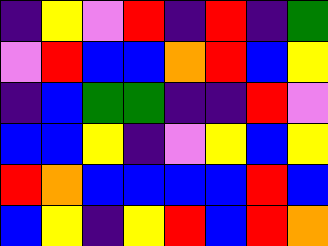[["indigo", "yellow", "violet", "red", "indigo", "red", "indigo", "green"], ["violet", "red", "blue", "blue", "orange", "red", "blue", "yellow"], ["indigo", "blue", "green", "green", "indigo", "indigo", "red", "violet"], ["blue", "blue", "yellow", "indigo", "violet", "yellow", "blue", "yellow"], ["red", "orange", "blue", "blue", "blue", "blue", "red", "blue"], ["blue", "yellow", "indigo", "yellow", "red", "blue", "red", "orange"]]